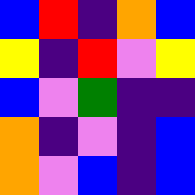[["blue", "red", "indigo", "orange", "blue"], ["yellow", "indigo", "red", "violet", "yellow"], ["blue", "violet", "green", "indigo", "indigo"], ["orange", "indigo", "violet", "indigo", "blue"], ["orange", "violet", "blue", "indigo", "blue"]]